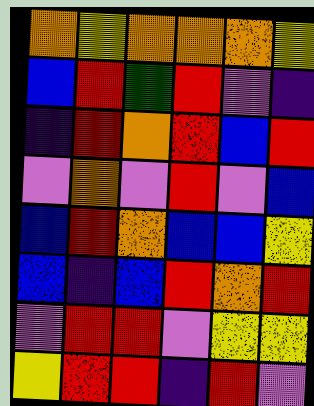[["orange", "yellow", "orange", "orange", "orange", "yellow"], ["blue", "red", "green", "red", "violet", "indigo"], ["indigo", "red", "orange", "red", "blue", "red"], ["violet", "orange", "violet", "red", "violet", "blue"], ["blue", "red", "orange", "blue", "blue", "yellow"], ["blue", "indigo", "blue", "red", "orange", "red"], ["violet", "red", "red", "violet", "yellow", "yellow"], ["yellow", "red", "red", "indigo", "red", "violet"]]